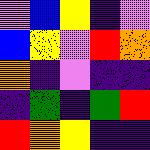[["violet", "blue", "yellow", "indigo", "violet"], ["blue", "yellow", "violet", "red", "orange"], ["orange", "indigo", "violet", "indigo", "indigo"], ["indigo", "green", "indigo", "green", "red"], ["red", "orange", "yellow", "indigo", "indigo"]]